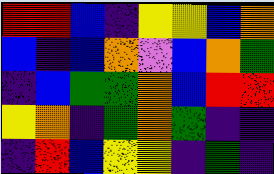[["red", "red", "blue", "indigo", "yellow", "yellow", "blue", "orange"], ["blue", "indigo", "blue", "orange", "violet", "blue", "orange", "green"], ["indigo", "blue", "green", "green", "orange", "blue", "red", "red"], ["yellow", "orange", "indigo", "green", "orange", "green", "indigo", "indigo"], ["indigo", "red", "blue", "yellow", "yellow", "indigo", "green", "indigo"]]